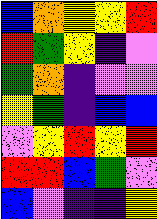[["blue", "orange", "yellow", "yellow", "red"], ["red", "green", "yellow", "indigo", "violet"], ["green", "orange", "indigo", "violet", "violet"], ["yellow", "green", "indigo", "blue", "blue"], ["violet", "yellow", "red", "yellow", "red"], ["red", "red", "blue", "green", "violet"], ["blue", "violet", "indigo", "indigo", "yellow"]]